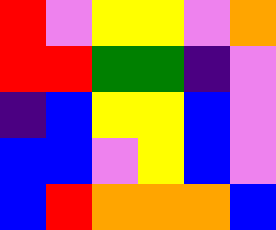[["red", "violet", "yellow", "yellow", "violet", "orange"], ["red", "red", "green", "green", "indigo", "violet"], ["indigo", "blue", "yellow", "yellow", "blue", "violet"], ["blue", "blue", "violet", "yellow", "blue", "violet"], ["blue", "red", "orange", "orange", "orange", "blue"]]